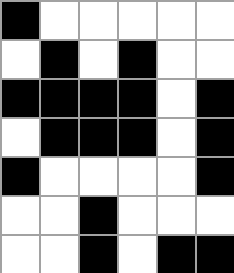[["black", "white", "white", "white", "white", "white"], ["white", "black", "white", "black", "white", "white"], ["black", "black", "black", "black", "white", "black"], ["white", "black", "black", "black", "white", "black"], ["black", "white", "white", "white", "white", "black"], ["white", "white", "black", "white", "white", "white"], ["white", "white", "black", "white", "black", "black"]]